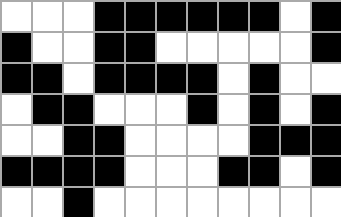[["white", "white", "white", "black", "black", "black", "black", "black", "black", "white", "black"], ["black", "white", "white", "black", "black", "white", "white", "white", "white", "white", "black"], ["black", "black", "white", "black", "black", "black", "black", "white", "black", "white", "white"], ["white", "black", "black", "white", "white", "white", "black", "white", "black", "white", "black"], ["white", "white", "black", "black", "white", "white", "white", "white", "black", "black", "black"], ["black", "black", "black", "black", "white", "white", "white", "black", "black", "white", "black"], ["white", "white", "black", "white", "white", "white", "white", "white", "white", "white", "white"]]